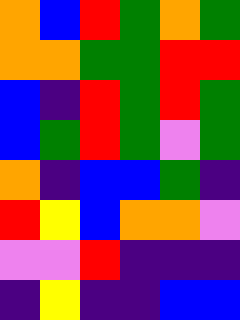[["orange", "blue", "red", "green", "orange", "green"], ["orange", "orange", "green", "green", "red", "red"], ["blue", "indigo", "red", "green", "red", "green"], ["blue", "green", "red", "green", "violet", "green"], ["orange", "indigo", "blue", "blue", "green", "indigo"], ["red", "yellow", "blue", "orange", "orange", "violet"], ["violet", "violet", "red", "indigo", "indigo", "indigo"], ["indigo", "yellow", "indigo", "indigo", "blue", "blue"]]